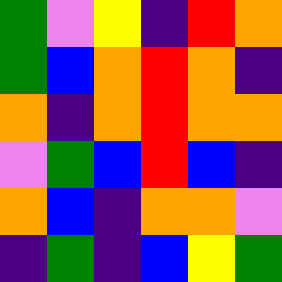[["green", "violet", "yellow", "indigo", "red", "orange"], ["green", "blue", "orange", "red", "orange", "indigo"], ["orange", "indigo", "orange", "red", "orange", "orange"], ["violet", "green", "blue", "red", "blue", "indigo"], ["orange", "blue", "indigo", "orange", "orange", "violet"], ["indigo", "green", "indigo", "blue", "yellow", "green"]]